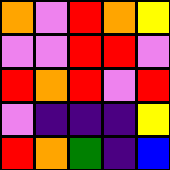[["orange", "violet", "red", "orange", "yellow"], ["violet", "violet", "red", "red", "violet"], ["red", "orange", "red", "violet", "red"], ["violet", "indigo", "indigo", "indigo", "yellow"], ["red", "orange", "green", "indigo", "blue"]]